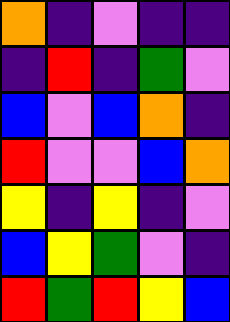[["orange", "indigo", "violet", "indigo", "indigo"], ["indigo", "red", "indigo", "green", "violet"], ["blue", "violet", "blue", "orange", "indigo"], ["red", "violet", "violet", "blue", "orange"], ["yellow", "indigo", "yellow", "indigo", "violet"], ["blue", "yellow", "green", "violet", "indigo"], ["red", "green", "red", "yellow", "blue"]]